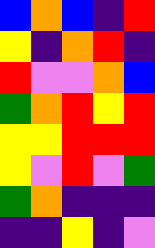[["blue", "orange", "blue", "indigo", "red"], ["yellow", "indigo", "orange", "red", "indigo"], ["red", "violet", "violet", "orange", "blue"], ["green", "orange", "red", "yellow", "red"], ["yellow", "yellow", "red", "red", "red"], ["yellow", "violet", "red", "violet", "green"], ["green", "orange", "indigo", "indigo", "indigo"], ["indigo", "indigo", "yellow", "indigo", "violet"]]